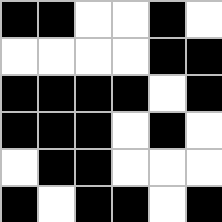[["black", "black", "white", "white", "black", "white"], ["white", "white", "white", "white", "black", "black"], ["black", "black", "black", "black", "white", "black"], ["black", "black", "black", "white", "black", "white"], ["white", "black", "black", "white", "white", "white"], ["black", "white", "black", "black", "white", "black"]]